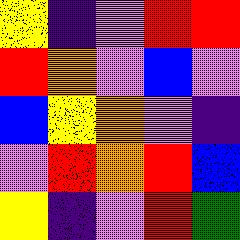[["yellow", "indigo", "violet", "red", "red"], ["red", "orange", "violet", "blue", "violet"], ["blue", "yellow", "orange", "violet", "indigo"], ["violet", "red", "orange", "red", "blue"], ["yellow", "indigo", "violet", "red", "green"]]